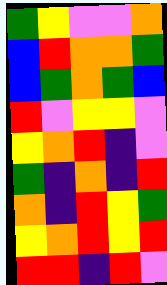[["green", "yellow", "violet", "violet", "orange"], ["blue", "red", "orange", "orange", "green"], ["blue", "green", "orange", "green", "blue"], ["red", "violet", "yellow", "yellow", "violet"], ["yellow", "orange", "red", "indigo", "violet"], ["green", "indigo", "orange", "indigo", "red"], ["orange", "indigo", "red", "yellow", "green"], ["yellow", "orange", "red", "yellow", "red"], ["red", "red", "indigo", "red", "violet"]]